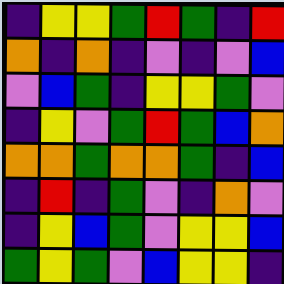[["indigo", "yellow", "yellow", "green", "red", "green", "indigo", "red"], ["orange", "indigo", "orange", "indigo", "violet", "indigo", "violet", "blue"], ["violet", "blue", "green", "indigo", "yellow", "yellow", "green", "violet"], ["indigo", "yellow", "violet", "green", "red", "green", "blue", "orange"], ["orange", "orange", "green", "orange", "orange", "green", "indigo", "blue"], ["indigo", "red", "indigo", "green", "violet", "indigo", "orange", "violet"], ["indigo", "yellow", "blue", "green", "violet", "yellow", "yellow", "blue"], ["green", "yellow", "green", "violet", "blue", "yellow", "yellow", "indigo"]]